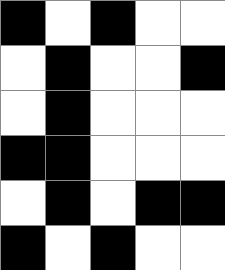[["black", "white", "black", "white", "white"], ["white", "black", "white", "white", "black"], ["white", "black", "white", "white", "white"], ["black", "black", "white", "white", "white"], ["white", "black", "white", "black", "black"], ["black", "white", "black", "white", "white"]]